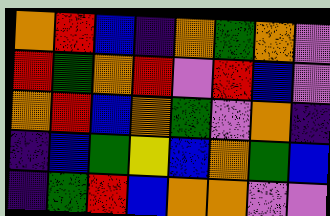[["orange", "red", "blue", "indigo", "orange", "green", "orange", "violet"], ["red", "green", "orange", "red", "violet", "red", "blue", "violet"], ["orange", "red", "blue", "orange", "green", "violet", "orange", "indigo"], ["indigo", "blue", "green", "yellow", "blue", "orange", "green", "blue"], ["indigo", "green", "red", "blue", "orange", "orange", "violet", "violet"]]